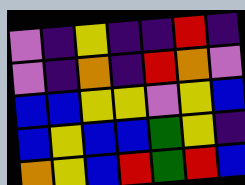[["violet", "indigo", "yellow", "indigo", "indigo", "red", "indigo"], ["violet", "indigo", "orange", "indigo", "red", "orange", "violet"], ["blue", "blue", "yellow", "yellow", "violet", "yellow", "blue"], ["blue", "yellow", "blue", "blue", "green", "yellow", "indigo"], ["orange", "yellow", "blue", "red", "green", "red", "blue"]]